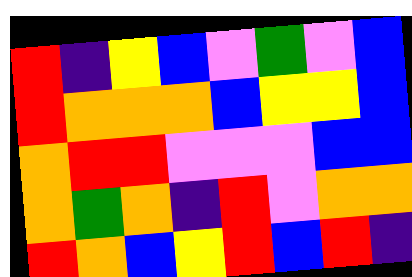[["red", "indigo", "yellow", "blue", "violet", "green", "violet", "blue"], ["red", "orange", "orange", "orange", "blue", "yellow", "yellow", "blue"], ["orange", "red", "red", "violet", "violet", "violet", "blue", "blue"], ["orange", "green", "orange", "indigo", "red", "violet", "orange", "orange"], ["red", "orange", "blue", "yellow", "red", "blue", "red", "indigo"]]